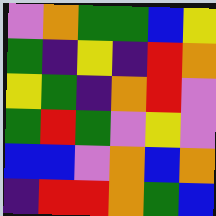[["violet", "orange", "green", "green", "blue", "yellow"], ["green", "indigo", "yellow", "indigo", "red", "orange"], ["yellow", "green", "indigo", "orange", "red", "violet"], ["green", "red", "green", "violet", "yellow", "violet"], ["blue", "blue", "violet", "orange", "blue", "orange"], ["indigo", "red", "red", "orange", "green", "blue"]]